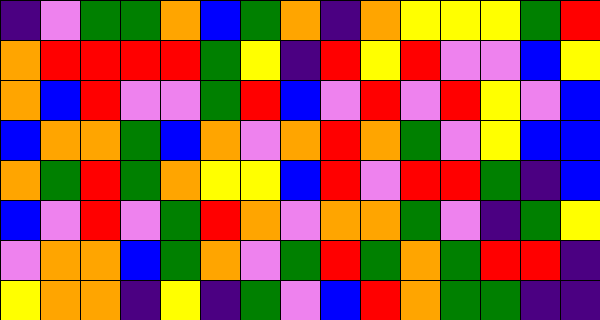[["indigo", "violet", "green", "green", "orange", "blue", "green", "orange", "indigo", "orange", "yellow", "yellow", "yellow", "green", "red"], ["orange", "red", "red", "red", "red", "green", "yellow", "indigo", "red", "yellow", "red", "violet", "violet", "blue", "yellow"], ["orange", "blue", "red", "violet", "violet", "green", "red", "blue", "violet", "red", "violet", "red", "yellow", "violet", "blue"], ["blue", "orange", "orange", "green", "blue", "orange", "violet", "orange", "red", "orange", "green", "violet", "yellow", "blue", "blue"], ["orange", "green", "red", "green", "orange", "yellow", "yellow", "blue", "red", "violet", "red", "red", "green", "indigo", "blue"], ["blue", "violet", "red", "violet", "green", "red", "orange", "violet", "orange", "orange", "green", "violet", "indigo", "green", "yellow"], ["violet", "orange", "orange", "blue", "green", "orange", "violet", "green", "red", "green", "orange", "green", "red", "red", "indigo"], ["yellow", "orange", "orange", "indigo", "yellow", "indigo", "green", "violet", "blue", "red", "orange", "green", "green", "indigo", "indigo"]]